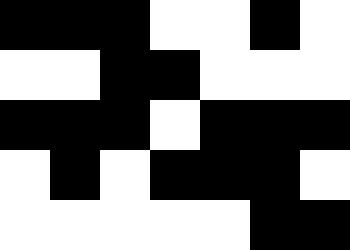[["black", "black", "black", "white", "white", "black", "white"], ["white", "white", "black", "black", "white", "white", "white"], ["black", "black", "black", "white", "black", "black", "black"], ["white", "black", "white", "black", "black", "black", "white"], ["white", "white", "white", "white", "white", "black", "black"]]